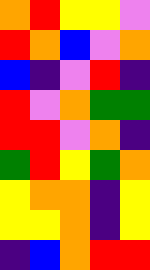[["orange", "red", "yellow", "yellow", "violet"], ["red", "orange", "blue", "violet", "orange"], ["blue", "indigo", "violet", "red", "indigo"], ["red", "violet", "orange", "green", "green"], ["red", "red", "violet", "orange", "indigo"], ["green", "red", "yellow", "green", "orange"], ["yellow", "orange", "orange", "indigo", "yellow"], ["yellow", "yellow", "orange", "indigo", "yellow"], ["indigo", "blue", "orange", "red", "red"]]